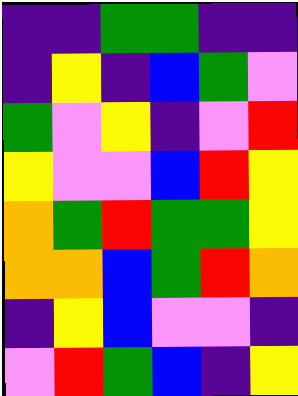[["indigo", "indigo", "green", "green", "indigo", "indigo"], ["indigo", "yellow", "indigo", "blue", "green", "violet"], ["green", "violet", "yellow", "indigo", "violet", "red"], ["yellow", "violet", "violet", "blue", "red", "yellow"], ["orange", "green", "red", "green", "green", "yellow"], ["orange", "orange", "blue", "green", "red", "orange"], ["indigo", "yellow", "blue", "violet", "violet", "indigo"], ["violet", "red", "green", "blue", "indigo", "yellow"]]